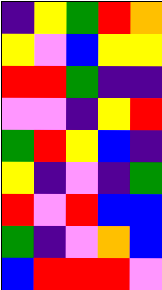[["indigo", "yellow", "green", "red", "orange"], ["yellow", "violet", "blue", "yellow", "yellow"], ["red", "red", "green", "indigo", "indigo"], ["violet", "violet", "indigo", "yellow", "red"], ["green", "red", "yellow", "blue", "indigo"], ["yellow", "indigo", "violet", "indigo", "green"], ["red", "violet", "red", "blue", "blue"], ["green", "indigo", "violet", "orange", "blue"], ["blue", "red", "red", "red", "violet"]]